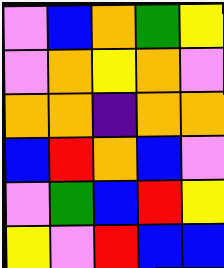[["violet", "blue", "orange", "green", "yellow"], ["violet", "orange", "yellow", "orange", "violet"], ["orange", "orange", "indigo", "orange", "orange"], ["blue", "red", "orange", "blue", "violet"], ["violet", "green", "blue", "red", "yellow"], ["yellow", "violet", "red", "blue", "blue"]]